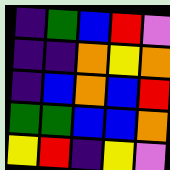[["indigo", "green", "blue", "red", "violet"], ["indigo", "indigo", "orange", "yellow", "orange"], ["indigo", "blue", "orange", "blue", "red"], ["green", "green", "blue", "blue", "orange"], ["yellow", "red", "indigo", "yellow", "violet"]]